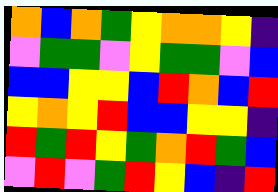[["orange", "blue", "orange", "green", "yellow", "orange", "orange", "yellow", "indigo"], ["violet", "green", "green", "violet", "yellow", "green", "green", "violet", "blue"], ["blue", "blue", "yellow", "yellow", "blue", "red", "orange", "blue", "red"], ["yellow", "orange", "yellow", "red", "blue", "blue", "yellow", "yellow", "indigo"], ["red", "green", "red", "yellow", "green", "orange", "red", "green", "blue"], ["violet", "red", "violet", "green", "red", "yellow", "blue", "indigo", "red"]]